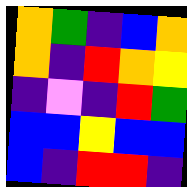[["orange", "green", "indigo", "blue", "orange"], ["orange", "indigo", "red", "orange", "yellow"], ["indigo", "violet", "indigo", "red", "green"], ["blue", "blue", "yellow", "blue", "blue"], ["blue", "indigo", "red", "red", "indigo"]]